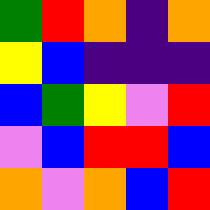[["green", "red", "orange", "indigo", "orange"], ["yellow", "blue", "indigo", "indigo", "indigo"], ["blue", "green", "yellow", "violet", "red"], ["violet", "blue", "red", "red", "blue"], ["orange", "violet", "orange", "blue", "red"]]